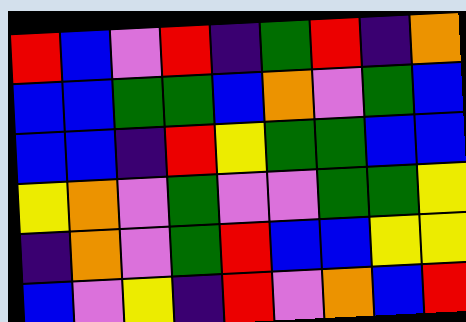[["red", "blue", "violet", "red", "indigo", "green", "red", "indigo", "orange"], ["blue", "blue", "green", "green", "blue", "orange", "violet", "green", "blue"], ["blue", "blue", "indigo", "red", "yellow", "green", "green", "blue", "blue"], ["yellow", "orange", "violet", "green", "violet", "violet", "green", "green", "yellow"], ["indigo", "orange", "violet", "green", "red", "blue", "blue", "yellow", "yellow"], ["blue", "violet", "yellow", "indigo", "red", "violet", "orange", "blue", "red"]]